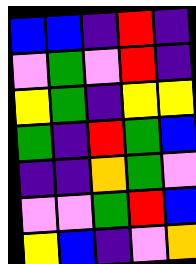[["blue", "blue", "indigo", "red", "indigo"], ["violet", "green", "violet", "red", "indigo"], ["yellow", "green", "indigo", "yellow", "yellow"], ["green", "indigo", "red", "green", "blue"], ["indigo", "indigo", "orange", "green", "violet"], ["violet", "violet", "green", "red", "blue"], ["yellow", "blue", "indigo", "violet", "orange"]]